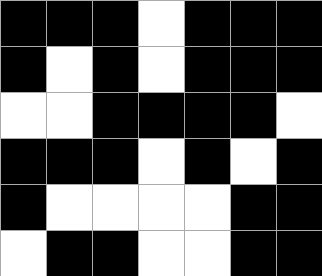[["black", "black", "black", "white", "black", "black", "black"], ["black", "white", "black", "white", "black", "black", "black"], ["white", "white", "black", "black", "black", "black", "white"], ["black", "black", "black", "white", "black", "white", "black"], ["black", "white", "white", "white", "white", "black", "black"], ["white", "black", "black", "white", "white", "black", "black"]]